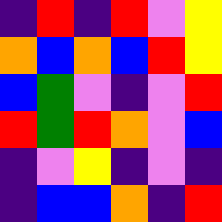[["indigo", "red", "indigo", "red", "violet", "yellow"], ["orange", "blue", "orange", "blue", "red", "yellow"], ["blue", "green", "violet", "indigo", "violet", "red"], ["red", "green", "red", "orange", "violet", "blue"], ["indigo", "violet", "yellow", "indigo", "violet", "indigo"], ["indigo", "blue", "blue", "orange", "indigo", "red"]]